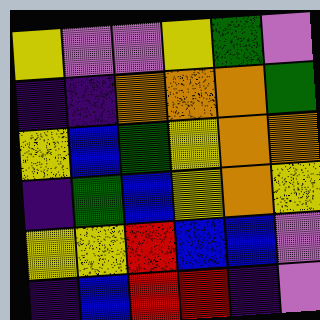[["yellow", "violet", "violet", "yellow", "green", "violet"], ["indigo", "indigo", "orange", "orange", "orange", "green"], ["yellow", "blue", "green", "yellow", "orange", "orange"], ["indigo", "green", "blue", "yellow", "orange", "yellow"], ["yellow", "yellow", "red", "blue", "blue", "violet"], ["indigo", "blue", "red", "red", "indigo", "violet"]]